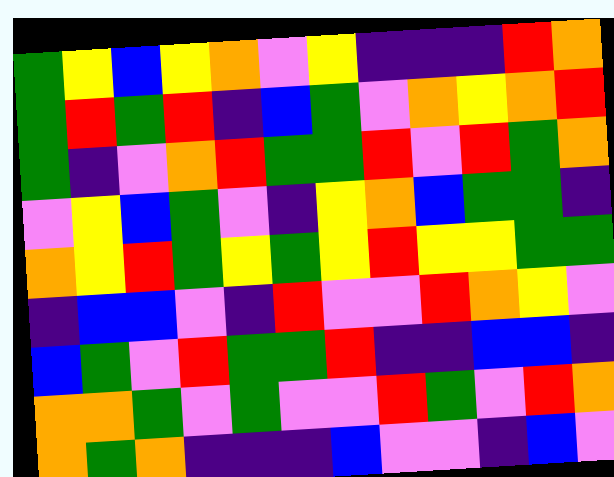[["green", "yellow", "blue", "yellow", "orange", "violet", "yellow", "indigo", "indigo", "indigo", "red", "orange"], ["green", "red", "green", "red", "indigo", "blue", "green", "violet", "orange", "yellow", "orange", "red"], ["green", "indigo", "violet", "orange", "red", "green", "green", "red", "violet", "red", "green", "orange"], ["violet", "yellow", "blue", "green", "violet", "indigo", "yellow", "orange", "blue", "green", "green", "indigo"], ["orange", "yellow", "red", "green", "yellow", "green", "yellow", "red", "yellow", "yellow", "green", "green"], ["indigo", "blue", "blue", "violet", "indigo", "red", "violet", "violet", "red", "orange", "yellow", "violet"], ["blue", "green", "violet", "red", "green", "green", "red", "indigo", "indigo", "blue", "blue", "indigo"], ["orange", "orange", "green", "violet", "green", "violet", "violet", "red", "green", "violet", "red", "orange"], ["orange", "green", "orange", "indigo", "indigo", "indigo", "blue", "violet", "violet", "indigo", "blue", "violet"]]